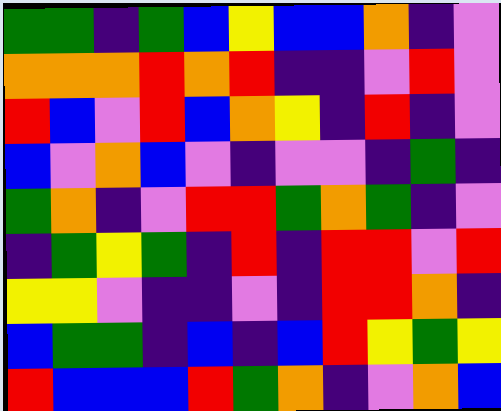[["green", "green", "indigo", "green", "blue", "yellow", "blue", "blue", "orange", "indigo", "violet"], ["orange", "orange", "orange", "red", "orange", "red", "indigo", "indigo", "violet", "red", "violet"], ["red", "blue", "violet", "red", "blue", "orange", "yellow", "indigo", "red", "indigo", "violet"], ["blue", "violet", "orange", "blue", "violet", "indigo", "violet", "violet", "indigo", "green", "indigo"], ["green", "orange", "indigo", "violet", "red", "red", "green", "orange", "green", "indigo", "violet"], ["indigo", "green", "yellow", "green", "indigo", "red", "indigo", "red", "red", "violet", "red"], ["yellow", "yellow", "violet", "indigo", "indigo", "violet", "indigo", "red", "red", "orange", "indigo"], ["blue", "green", "green", "indigo", "blue", "indigo", "blue", "red", "yellow", "green", "yellow"], ["red", "blue", "blue", "blue", "red", "green", "orange", "indigo", "violet", "orange", "blue"]]